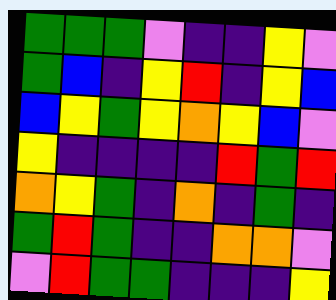[["green", "green", "green", "violet", "indigo", "indigo", "yellow", "violet"], ["green", "blue", "indigo", "yellow", "red", "indigo", "yellow", "blue"], ["blue", "yellow", "green", "yellow", "orange", "yellow", "blue", "violet"], ["yellow", "indigo", "indigo", "indigo", "indigo", "red", "green", "red"], ["orange", "yellow", "green", "indigo", "orange", "indigo", "green", "indigo"], ["green", "red", "green", "indigo", "indigo", "orange", "orange", "violet"], ["violet", "red", "green", "green", "indigo", "indigo", "indigo", "yellow"]]